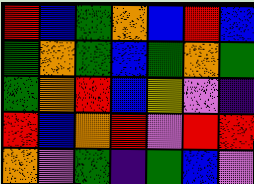[["red", "blue", "green", "orange", "blue", "red", "blue"], ["green", "orange", "green", "blue", "green", "orange", "green"], ["green", "orange", "red", "blue", "yellow", "violet", "indigo"], ["red", "blue", "orange", "red", "violet", "red", "red"], ["orange", "violet", "green", "indigo", "green", "blue", "violet"]]